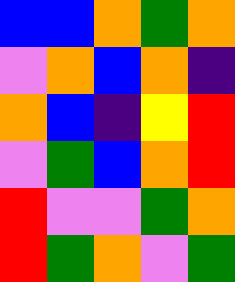[["blue", "blue", "orange", "green", "orange"], ["violet", "orange", "blue", "orange", "indigo"], ["orange", "blue", "indigo", "yellow", "red"], ["violet", "green", "blue", "orange", "red"], ["red", "violet", "violet", "green", "orange"], ["red", "green", "orange", "violet", "green"]]